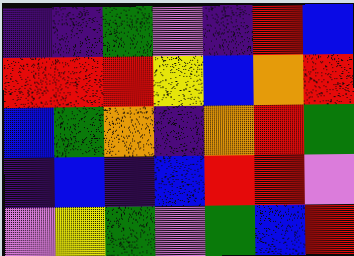[["indigo", "indigo", "green", "violet", "indigo", "red", "blue"], ["red", "red", "red", "yellow", "blue", "orange", "red"], ["blue", "green", "orange", "indigo", "orange", "red", "green"], ["indigo", "blue", "indigo", "blue", "red", "red", "violet"], ["violet", "yellow", "green", "violet", "green", "blue", "red"]]